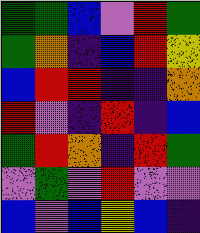[["green", "green", "blue", "violet", "red", "green"], ["green", "orange", "indigo", "blue", "red", "yellow"], ["blue", "red", "red", "indigo", "indigo", "orange"], ["red", "violet", "indigo", "red", "indigo", "blue"], ["green", "red", "orange", "indigo", "red", "green"], ["violet", "green", "violet", "red", "violet", "violet"], ["blue", "violet", "blue", "yellow", "blue", "indigo"]]